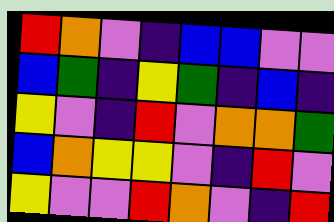[["red", "orange", "violet", "indigo", "blue", "blue", "violet", "violet"], ["blue", "green", "indigo", "yellow", "green", "indigo", "blue", "indigo"], ["yellow", "violet", "indigo", "red", "violet", "orange", "orange", "green"], ["blue", "orange", "yellow", "yellow", "violet", "indigo", "red", "violet"], ["yellow", "violet", "violet", "red", "orange", "violet", "indigo", "red"]]